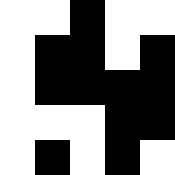[["white", "white", "black", "white", "white"], ["white", "black", "black", "white", "black"], ["white", "black", "black", "black", "black"], ["white", "white", "white", "black", "black"], ["white", "black", "white", "black", "white"]]